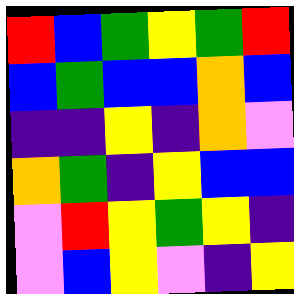[["red", "blue", "green", "yellow", "green", "red"], ["blue", "green", "blue", "blue", "orange", "blue"], ["indigo", "indigo", "yellow", "indigo", "orange", "violet"], ["orange", "green", "indigo", "yellow", "blue", "blue"], ["violet", "red", "yellow", "green", "yellow", "indigo"], ["violet", "blue", "yellow", "violet", "indigo", "yellow"]]